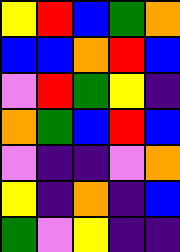[["yellow", "red", "blue", "green", "orange"], ["blue", "blue", "orange", "red", "blue"], ["violet", "red", "green", "yellow", "indigo"], ["orange", "green", "blue", "red", "blue"], ["violet", "indigo", "indigo", "violet", "orange"], ["yellow", "indigo", "orange", "indigo", "blue"], ["green", "violet", "yellow", "indigo", "indigo"]]